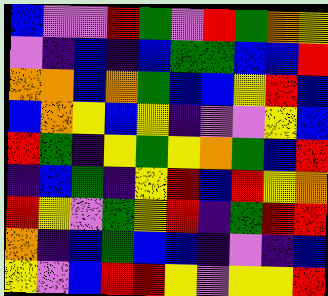[["blue", "violet", "violet", "red", "green", "violet", "red", "green", "orange", "yellow"], ["violet", "indigo", "blue", "indigo", "blue", "green", "green", "blue", "blue", "red"], ["orange", "orange", "blue", "orange", "green", "blue", "blue", "yellow", "red", "blue"], ["blue", "orange", "yellow", "blue", "yellow", "indigo", "violet", "violet", "yellow", "blue"], ["red", "green", "indigo", "yellow", "green", "yellow", "orange", "green", "blue", "red"], ["indigo", "blue", "green", "indigo", "yellow", "red", "blue", "red", "yellow", "orange"], ["red", "yellow", "violet", "green", "yellow", "red", "indigo", "green", "red", "red"], ["orange", "indigo", "blue", "green", "blue", "blue", "indigo", "violet", "indigo", "blue"], ["yellow", "violet", "blue", "red", "red", "yellow", "violet", "yellow", "yellow", "red"]]